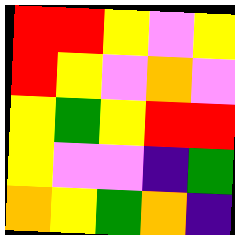[["red", "red", "yellow", "violet", "yellow"], ["red", "yellow", "violet", "orange", "violet"], ["yellow", "green", "yellow", "red", "red"], ["yellow", "violet", "violet", "indigo", "green"], ["orange", "yellow", "green", "orange", "indigo"]]